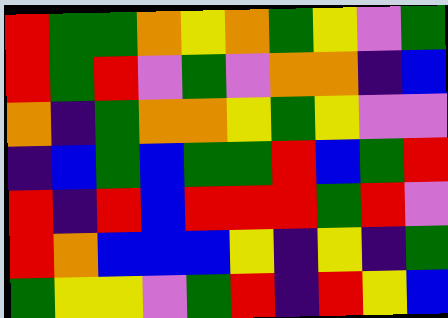[["red", "green", "green", "orange", "yellow", "orange", "green", "yellow", "violet", "green"], ["red", "green", "red", "violet", "green", "violet", "orange", "orange", "indigo", "blue"], ["orange", "indigo", "green", "orange", "orange", "yellow", "green", "yellow", "violet", "violet"], ["indigo", "blue", "green", "blue", "green", "green", "red", "blue", "green", "red"], ["red", "indigo", "red", "blue", "red", "red", "red", "green", "red", "violet"], ["red", "orange", "blue", "blue", "blue", "yellow", "indigo", "yellow", "indigo", "green"], ["green", "yellow", "yellow", "violet", "green", "red", "indigo", "red", "yellow", "blue"]]